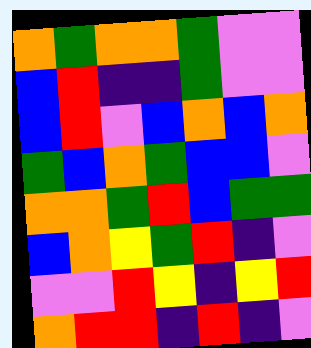[["orange", "green", "orange", "orange", "green", "violet", "violet"], ["blue", "red", "indigo", "indigo", "green", "violet", "violet"], ["blue", "red", "violet", "blue", "orange", "blue", "orange"], ["green", "blue", "orange", "green", "blue", "blue", "violet"], ["orange", "orange", "green", "red", "blue", "green", "green"], ["blue", "orange", "yellow", "green", "red", "indigo", "violet"], ["violet", "violet", "red", "yellow", "indigo", "yellow", "red"], ["orange", "red", "red", "indigo", "red", "indigo", "violet"]]